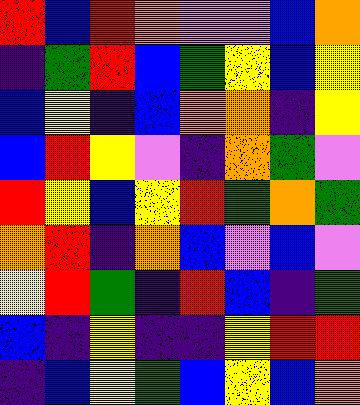[["red", "blue", "red", "orange", "violet", "violet", "blue", "orange"], ["indigo", "green", "red", "blue", "green", "yellow", "blue", "yellow"], ["blue", "yellow", "indigo", "blue", "orange", "orange", "indigo", "yellow"], ["blue", "red", "yellow", "violet", "indigo", "orange", "green", "violet"], ["red", "yellow", "blue", "yellow", "red", "green", "orange", "green"], ["orange", "red", "indigo", "orange", "blue", "violet", "blue", "violet"], ["yellow", "red", "green", "indigo", "red", "blue", "indigo", "green"], ["blue", "indigo", "yellow", "indigo", "indigo", "yellow", "red", "red"], ["indigo", "blue", "yellow", "green", "blue", "yellow", "blue", "orange"]]